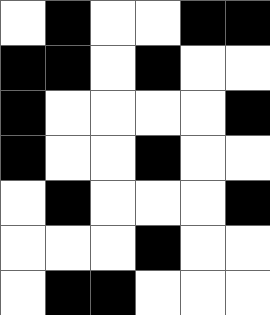[["white", "black", "white", "white", "black", "black"], ["black", "black", "white", "black", "white", "white"], ["black", "white", "white", "white", "white", "black"], ["black", "white", "white", "black", "white", "white"], ["white", "black", "white", "white", "white", "black"], ["white", "white", "white", "black", "white", "white"], ["white", "black", "black", "white", "white", "white"]]